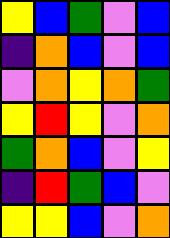[["yellow", "blue", "green", "violet", "blue"], ["indigo", "orange", "blue", "violet", "blue"], ["violet", "orange", "yellow", "orange", "green"], ["yellow", "red", "yellow", "violet", "orange"], ["green", "orange", "blue", "violet", "yellow"], ["indigo", "red", "green", "blue", "violet"], ["yellow", "yellow", "blue", "violet", "orange"]]